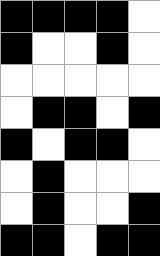[["black", "black", "black", "black", "white"], ["black", "white", "white", "black", "white"], ["white", "white", "white", "white", "white"], ["white", "black", "black", "white", "black"], ["black", "white", "black", "black", "white"], ["white", "black", "white", "white", "white"], ["white", "black", "white", "white", "black"], ["black", "black", "white", "black", "black"]]